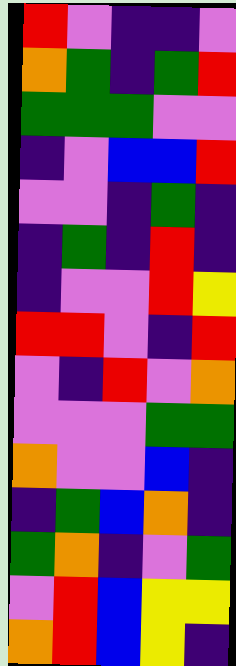[["red", "violet", "indigo", "indigo", "violet"], ["orange", "green", "indigo", "green", "red"], ["green", "green", "green", "violet", "violet"], ["indigo", "violet", "blue", "blue", "red"], ["violet", "violet", "indigo", "green", "indigo"], ["indigo", "green", "indigo", "red", "indigo"], ["indigo", "violet", "violet", "red", "yellow"], ["red", "red", "violet", "indigo", "red"], ["violet", "indigo", "red", "violet", "orange"], ["violet", "violet", "violet", "green", "green"], ["orange", "violet", "violet", "blue", "indigo"], ["indigo", "green", "blue", "orange", "indigo"], ["green", "orange", "indigo", "violet", "green"], ["violet", "red", "blue", "yellow", "yellow"], ["orange", "red", "blue", "yellow", "indigo"]]